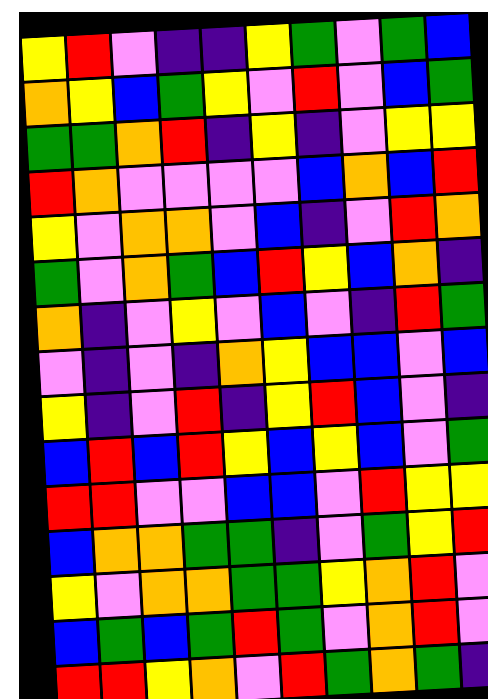[["yellow", "red", "violet", "indigo", "indigo", "yellow", "green", "violet", "green", "blue"], ["orange", "yellow", "blue", "green", "yellow", "violet", "red", "violet", "blue", "green"], ["green", "green", "orange", "red", "indigo", "yellow", "indigo", "violet", "yellow", "yellow"], ["red", "orange", "violet", "violet", "violet", "violet", "blue", "orange", "blue", "red"], ["yellow", "violet", "orange", "orange", "violet", "blue", "indigo", "violet", "red", "orange"], ["green", "violet", "orange", "green", "blue", "red", "yellow", "blue", "orange", "indigo"], ["orange", "indigo", "violet", "yellow", "violet", "blue", "violet", "indigo", "red", "green"], ["violet", "indigo", "violet", "indigo", "orange", "yellow", "blue", "blue", "violet", "blue"], ["yellow", "indigo", "violet", "red", "indigo", "yellow", "red", "blue", "violet", "indigo"], ["blue", "red", "blue", "red", "yellow", "blue", "yellow", "blue", "violet", "green"], ["red", "red", "violet", "violet", "blue", "blue", "violet", "red", "yellow", "yellow"], ["blue", "orange", "orange", "green", "green", "indigo", "violet", "green", "yellow", "red"], ["yellow", "violet", "orange", "orange", "green", "green", "yellow", "orange", "red", "violet"], ["blue", "green", "blue", "green", "red", "green", "violet", "orange", "red", "violet"], ["red", "red", "yellow", "orange", "violet", "red", "green", "orange", "green", "indigo"]]